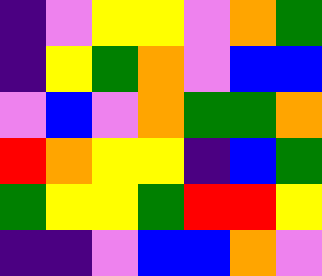[["indigo", "violet", "yellow", "yellow", "violet", "orange", "green"], ["indigo", "yellow", "green", "orange", "violet", "blue", "blue"], ["violet", "blue", "violet", "orange", "green", "green", "orange"], ["red", "orange", "yellow", "yellow", "indigo", "blue", "green"], ["green", "yellow", "yellow", "green", "red", "red", "yellow"], ["indigo", "indigo", "violet", "blue", "blue", "orange", "violet"]]